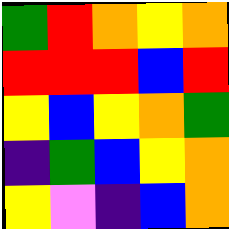[["green", "red", "orange", "yellow", "orange"], ["red", "red", "red", "blue", "red"], ["yellow", "blue", "yellow", "orange", "green"], ["indigo", "green", "blue", "yellow", "orange"], ["yellow", "violet", "indigo", "blue", "orange"]]